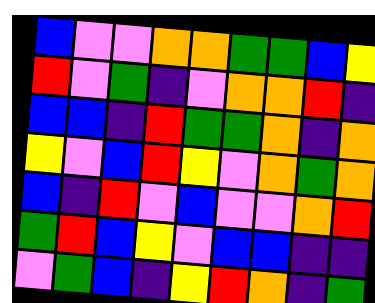[["blue", "violet", "violet", "orange", "orange", "green", "green", "blue", "yellow"], ["red", "violet", "green", "indigo", "violet", "orange", "orange", "red", "indigo"], ["blue", "blue", "indigo", "red", "green", "green", "orange", "indigo", "orange"], ["yellow", "violet", "blue", "red", "yellow", "violet", "orange", "green", "orange"], ["blue", "indigo", "red", "violet", "blue", "violet", "violet", "orange", "red"], ["green", "red", "blue", "yellow", "violet", "blue", "blue", "indigo", "indigo"], ["violet", "green", "blue", "indigo", "yellow", "red", "orange", "indigo", "green"]]